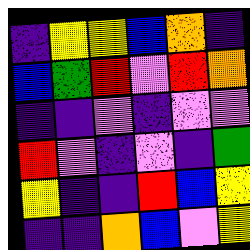[["indigo", "yellow", "yellow", "blue", "orange", "indigo"], ["blue", "green", "red", "violet", "red", "orange"], ["indigo", "indigo", "violet", "indigo", "violet", "violet"], ["red", "violet", "indigo", "violet", "indigo", "green"], ["yellow", "indigo", "indigo", "red", "blue", "yellow"], ["indigo", "indigo", "orange", "blue", "violet", "yellow"]]